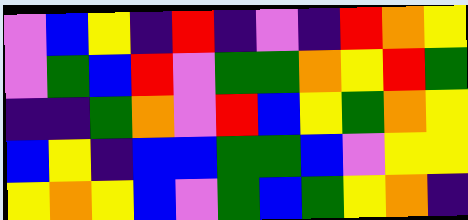[["violet", "blue", "yellow", "indigo", "red", "indigo", "violet", "indigo", "red", "orange", "yellow"], ["violet", "green", "blue", "red", "violet", "green", "green", "orange", "yellow", "red", "green"], ["indigo", "indigo", "green", "orange", "violet", "red", "blue", "yellow", "green", "orange", "yellow"], ["blue", "yellow", "indigo", "blue", "blue", "green", "green", "blue", "violet", "yellow", "yellow"], ["yellow", "orange", "yellow", "blue", "violet", "green", "blue", "green", "yellow", "orange", "indigo"]]